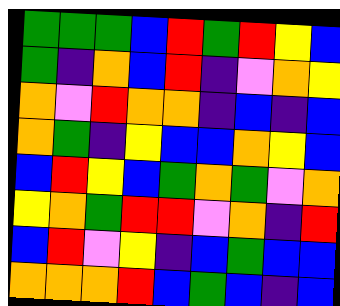[["green", "green", "green", "blue", "red", "green", "red", "yellow", "blue"], ["green", "indigo", "orange", "blue", "red", "indigo", "violet", "orange", "yellow"], ["orange", "violet", "red", "orange", "orange", "indigo", "blue", "indigo", "blue"], ["orange", "green", "indigo", "yellow", "blue", "blue", "orange", "yellow", "blue"], ["blue", "red", "yellow", "blue", "green", "orange", "green", "violet", "orange"], ["yellow", "orange", "green", "red", "red", "violet", "orange", "indigo", "red"], ["blue", "red", "violet", "yellow", "indigo", "blue", "green", "blue", "blue"], ["orange", "orange", "orange", "red", "blue", "green", "blue", "indigo", "blue"]]